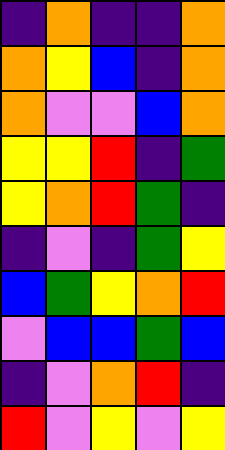[["indigo", "orange", "indigo", "indigo", "orange"], ["orange", "yellow", "blue", "indigo", "orange"], ["orange", "violet", "violet", "blue", "orange"], ["yellow", "yellow", "red", "indigo", "green"], ["yellow", "orange", "red", "green", "indigo"], ["indigo", "violet", "indigo", "green", "yellow"], ["blue", "green", "yellow", "orange", "red"], ["violet", "blue", "blue", "green", "blue"], ["indigo", "violet", "orange", "red", "indigo"], ["red", "violet", "yellow", "violet", "yellow"]]